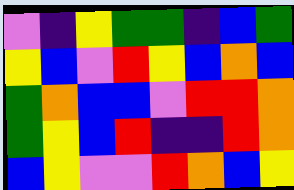[["violet", "indigo", "yellow", "green", "green", "indigo", "blue", "green"], ["yellow", "blue", "violet", "red", "yellow", "blue", "orange", "blue"], ["green", "orange", "blue", "blue", "violet", "red", "red", "orange"], ["green", "yellow", "blue", "red", "indigo", "indigo", "red", "orange"], ["blue", "yellow", "violet", "violet", "red", "orange", "blue", "yellow"]]